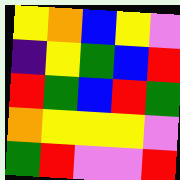[["yellow", "orange", "blue", "yellow", "violet"], ["indigo", "yellow", "green", "blue", "red"], ["red", "green", "blue", "red", "green"], ["orange", "yellow", "yellow", "yellow", "violet"], ["green", "red", "violet", "violet", "red"]]